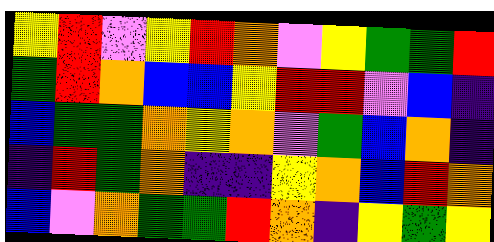[["yellow", "red", "violet", "yellow", "red", "orange", "violet", "yellow", "green", "green", "red"], ["green", "red", "orange", "blue", "blue", "yellow", "red", "red", "violet", "blue", "indigo"], ["blue", "green", "green", "orange", "yellow", "orange", "violet", "green", "blue", "orange", "indigo"], ["indigo", "red", "green", "orange", "indigo", "indigo", "yellow", "orange", "blue", "red", "orange"], ["blue", "violet", "orange", "green", "green", "red", "orange", "indigo", "yellow", "green", "yellow"]]